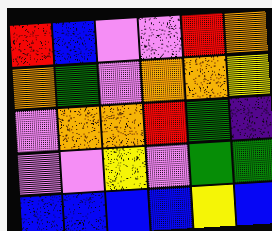[["red", "blue", "violet", "violet", "red", "orange"], ["orange", "green", "violet", "orange", "orange", "yellow"], ["violet", "orange", "orange", "red", "green", "indigo"], ["violet", "violet", "yellow", "violet", "green", "green"], ["blue", "blue", "blue", "blue", "yellow", "blue"]]